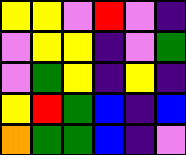[["yellow", "yellow", "violet", "red", "violet", "indigo"], ["violet", "yellow", "yellow", "indigo", "violet", "green"], ["violet", "green", "yellow", "indigo", "yellow", "indigo"], ["yellow", "red", "green", "blue", "indigo", "blue"], ["orange", "green", "green", "blue", "indigo", "violet"]]